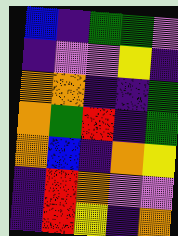[["blue", "indigo", "green", "green", "violet"], ["indigo", "violet", "violet", "yellow", "indigo"], ["orange", "orange", "indigo", "indigo", "green"], ["orange", "green", "red", "indigo", "green"], ["orange", "blue", "indigo", "orange", "yellow"], ["indigo", "red", "orange", "violet", "violet"], ["indigo", "red", "yellow", "indigo", "orange"]]